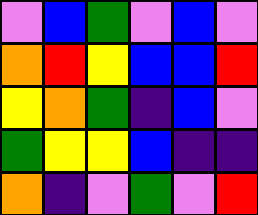[["violet", "blue", "green", "violet", "blue", "violet"], ["orange", "red", "yellow", "blue", "blue", "red"], ["yellow", "orange", "green", "indigo", "blue", "violet"], ["green", "yellow", "yellow", "blue", "indigo", "indigo"], ["orange", "indigo", "violet", "green", "violet", "red"]]